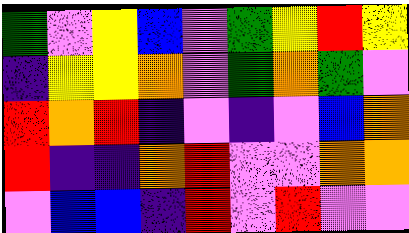[["green", "violet", "yellow", "blue", "violet", "green", "yellow", "red", "yellow"], ["indigo", "yellow", "yellow", "orange", "violet", "green", "orange", "green", "violet"], ["red", "orange", "red", "indigo", "violet", "indigo", "violet", "blue", "orange"], ["red", "indigo", "indigo", "orange", "red", "violet", "violet", "orange", "orange"], ["violet", "blue", "blue", "indigo", "red", "violet", "red", "violet", "violet"]]